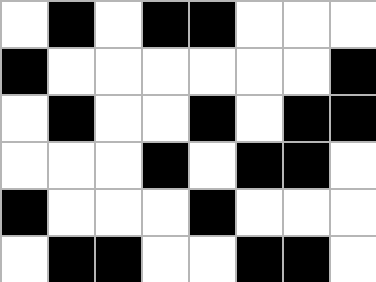[["white", "black", "white", "black", "black", "white", "white", "white"], ["black", "white", "white", "white", "white", "white", "white", "black"], ["white", "black", "white", "white", "black", "white", "black", "black"], ["white", "white", "white", "black", "white", "black", "black", "white"], ["black", "white", "white", "white", "black", "white", "white", "white"], ["white", "black", "black", "white", "white", "black", "black", "white"]]